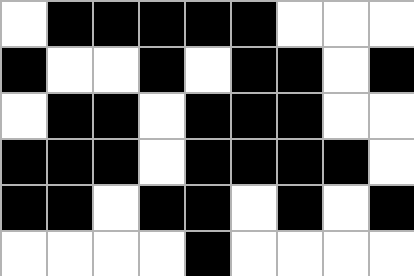[["white", "black", "black", "black", "black", "black", "white", "white", "white"], ["black", "white", "white", "black", "white", "black", "black", "white", "black"], ["white", "black", "black", "white", "black", "black", "black", "white", "white"], ["black", "black", "black", "white", "black", "black", "black", "black", "white"], ["black", "black", "white", "black", "black", "white", "black", "white", "black"], ["white", "white", "white", "white", "black", "white", "white", "white", "white"]]